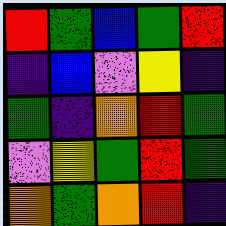[["red", "green", "blue", "green", "red"], ["indigo", "blue", "violet", "yellow", "indigo"], ["green", "indigo", "orange", "red", "green"], ["violet", "yellow", "green", "red", "green"], ["orange", "green", "orange", "red", "indigo"]]